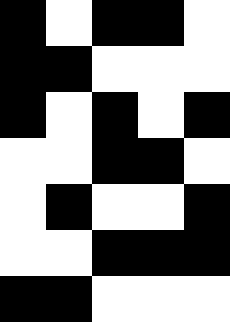[["black", "white", "black", "black", "white"], ["black", "black", "white", "white", "white"], ["black", "white", "black", "white", "black"], ["white", "white", "black", "black", "white"], ["white", "black", "white", "white", "black"], ["white", "white", "black", "black", "black"], ["black", "black", "white", "white", "white"]]